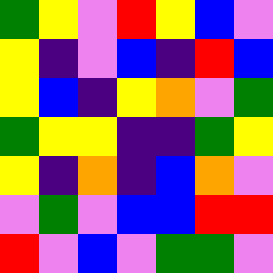[["green", "yellow", "violet", "red", "yellow", "blue", "violet"], ["yellow", "indigo", "violet", "blue", "indigo", "red", "blue"], ["yellow", "blue", "indigo", "yellow", "orange", "violet", "green"], ["green", "yellow", "yellow", "indigo", "indigo", "green", "yellow"], ["yellow", "indigo", "orange", "indigo", "blue", "orange", "violet"], ["violet", "green", "violet", "blue", "blue", "red", "red"], ["red", "violet", "blue", "violet", "green", "green", "violet"]]